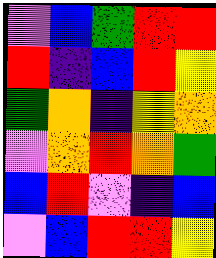[["violet", "blue", "green", "red", "red"], ["red", "indigo", "blue", "red", "yellow"], ["green", "orange", "indigo", "yellow", "orange"], ["violet", "orange", "red", "orange", "green"], ["blue", "red", "violet", "indigo", "blue"], ["violet", "blue", "red", "red", "yellow"]]